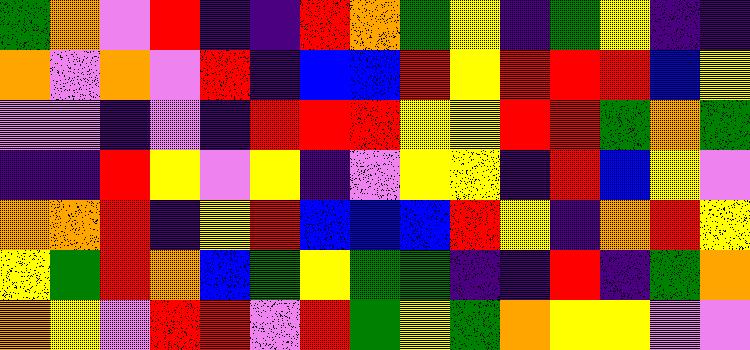[["green", "orange", "violet", "red", "indigo", "indigo", "red", "orange", "green", "yellow", "indigo", "green", "yellow", "indigo", "indigo"], ["orange", "violet", "orange", "violet", "red", "indigo", "blue", "blue", "red", "yellow", "red", "red", "red", "blue", "yellow"], ["violet", "violet", "indigo", "violet", "indigo", "red", "red", "red", "yellow", "yellow", "red", "red", "green", "orange", "green"], ["indigo", "indigo", "red", "yellow", "violet", "yellow", "indigo", "violet", "yellow", "yellow", "indigo", "red", "blue", "yellow", "violet"], ["orange", "orange", "red", "indigo", "yellow", "red", "blue", "blue", "blue", "red", "yellow", "indigo", "orange", "red", "yellow"], ["yellow", "green", "red", "orange", "blue", "green", "yellow", "green", "green", "indigo", "indigo", "red", "indigo", "green", "orange"], ["orange", "yellow", "violet", "red", "red", "violet", "red", "green", "yellow", "green", "orange", "yellow", "yellow", "violet", "violet"]]